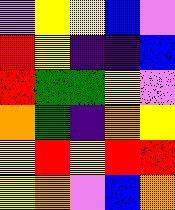[["violet", "yellow", "yellow", "blue", "violet"], ["red", "yellow", "indigo", "indigo", "blue"], ["red", "green", "green", "yellow", "violet"], ["orange", "green", "indigo", "orange", "yellow"], ["yellow", "red", "yellow", "red", "red"], ["yellow", "orange", "violet", "blue", "orange"]]